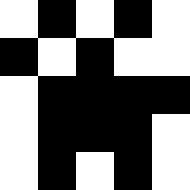[["white", "black", "white", "black", "white"], ["black", "white", "black", "white", "white"], ["white", "black", "black", "black", "black"], ["white", "black", "black", "black", "white"], ["white", "black", "white", "black", "white"]]